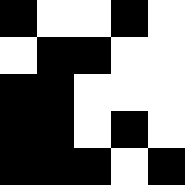[["black", "white", "white", "black", "white"], ["white", "black", "black", "white", "white"], ["black", "black", "white", "white", "white"], ["black", "black", "white", "black", "white"], ["black", "black", "black", "white", "black"]]